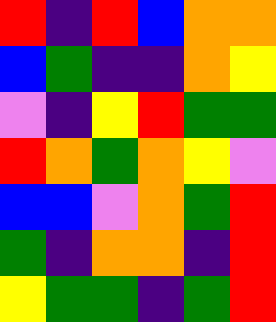[["red", "indigo", "red", "blue", "orange", "orange"], ["blue", "green", "indigo", "indigo", "orange", "yellow"], ["violet", "indigo", "yellow", "red", "green", "green"], ["red", "orange", "green", "orange", "yellow", "violet"], ["blue", "blue", "violet", "orange", "green", "red"], ["green", "indigo", "orange", "orange", "indigo", "red"], ["yellow", "green", "green", "indigo", "green", "red"]]